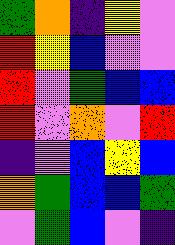[["green", "orange", "indigo", "yellow", "violet"], ["red", "yellow", "blue", "violet", "violet"], ["red", "violet", "green", "blue", "blue"], ["red", "violet", "orange", "violet", "red"], ["indigo", "violet", "blue", "yellow", "blue"], ["orange", "green", "blue", "blue", "green"], ["violet", "green", "blue", "violet", "indigo"]]